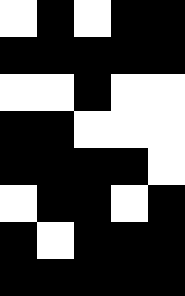[["white", "black", "white", "black", "black"], ["black", "black", "black", "black", "black"], ["white", "white", "black", "white", "white"], ["black", "black", "white", "white", "white"], ["black", "black", "black", "black", "white"], ["white", "black", "black", "white", "black"], ["black", "white", "black", "black", "black"], ["black", "black", "black", "black", "black"]]